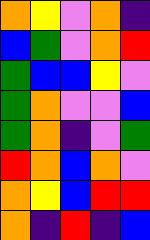[["orange", "yellow", "violet", "orange", "indigo"], ["blue", "green", "violet", "orange", "red"], ["green", "blue", "blue", "yellow", "violet"], ["green", "orange", "violet", "violet", "blue"], ["green", "orange", "indigo", "violet", "green"], ["red", "orange", "blue", "orange", "violet"], ["orange", "yellow", "blue", "red", "red"], ["orange", "indigo", "red", "indigo", "blue"]]